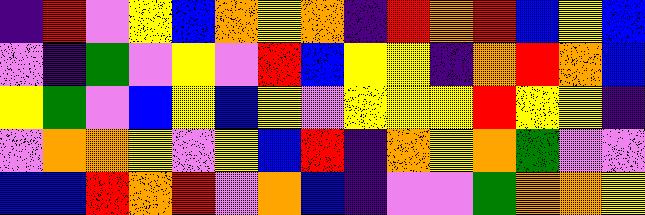[["indigo", "red", "violet", "yellow", "blue", "orange", "yellow", "orange", "indigo", "red", "orange", "red", "blue", "yellow", "blue"], ["violet", "indigo", "green", "violet", "yellow", "violet", "red", "blue", "yellow", "yellow", "indigo", "orange", "red", "orange", "blue"], ["yellow", "green", "violet", "blue", "yellow", "blue", "yellow", "violet", "yellow", "yellow", "yellow", "red", "yellow", "yellow", "indigo"], ["violet", "orange", "orange", "yellow", "violet", "yellow", "blue", "red", "indigo", "orange", "yellow", "orange", "green", "violet", "violet"], ["blue", "blue", "red", "orange", "red", "violet", "orange", "blue", "indigo", "violet", "violet", "green", "orange", "orange", "yellow"]]